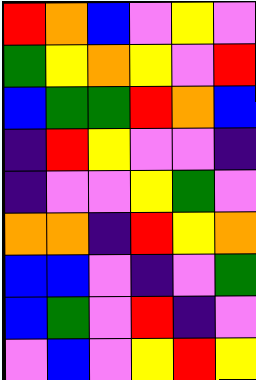[["red", "orange", "blue", "violet", "yellow", "violet"], ["green", "yellow", "orange", "yellow", "violet", "red"], ["blue", "green", "green", "red", "orange", "blue"], ["indigo", "red", "yellow", "violet", "violet", "indigo"], ["indigo", "violet", "violet", "yellow", "green", "violet"], ["orange", "orange", "indigo", "red", "yellow", "orange"], ["blue", "blue", "violet", "indigo", "violet", "green"], ["blue", "green", "violet", "red", "indigo", "violet"], ["violet", "blue", "violet", "yellow", "red", "yellow"]]